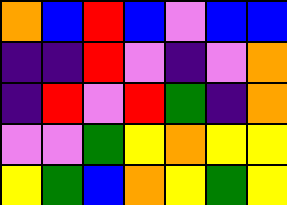[["orange", "blue", "red", "blue", "violet", "blue", "blue"], ["indigo", "indigo", "red", "violet", "indigo", "violet", "orange"], ["indigo", "red", "violet", "red", "green", "indigo", "orange"], ["violet", "violet", "green", "yellow", "orange", "yellow", "yellow"], ["yellow", "green", "blue", "orange", "yellow", "green", "yellow"]]